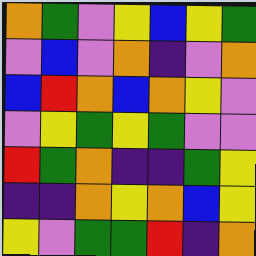[["orange", "green", "violet", "yellow", "blue", "yellow", "green"], ["violet", "blue", "violet", "orange", "indigo", "violet", "orange"], ["blue", "red", "orange", "blue", "orange", "yellow", "violet"], ["violet", "yellow", "green", "yellow", "green", "violet", "violet"], ["red", "green", "orange", "indigo", "indigo", "green", "yellow"], ["indigo", "indigo", "orange", "yellow", "orange", "blue", "yellow"], ["yellow", "violet", "green", "green", "red", "indigo", "orange"]]